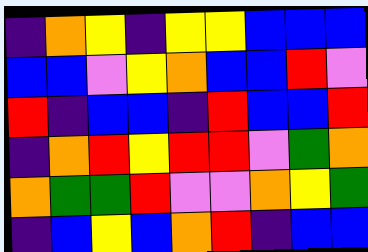[["indigo", "orange", "yellow", "indigo", "yellow", "yellow", "blue", "blue", "blue"], ["blue", "blue", "violet", "yellow", "orange", "blue", "blue", "red", "violet"], ["red", "indigo", "blue", "blue", "indigo", "red", "blue", "blue", "red"], ["indigo", "orange", "red", "yellow", "red", "red", "violet", "green", "orange"], ["orange", "green", "green", "red", "violet", "violet", "orange", "yellow", "green"], ["indigo", "blue", "yellow", "blue", "orange", "red", "indigo", "blue", "blue"]]